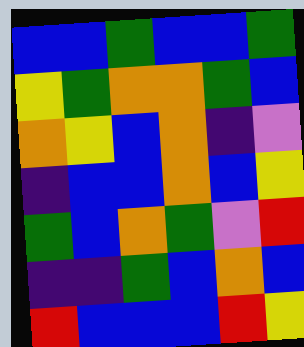[["blue", "blue", "green", "blue", "blue", "green"], ["yellow", "green", "orange", "orange", "green", "blue"], ["orange", "yellow", "blue", "orange", "indigo", "violet"], ["indigo", "blue", "blue", "orange", "blue", "yellow"], ["green", "blue", "orange", "green", "violet", "red"], ["indigo", "indigo", "green", "blue", "orange", "blue"], ["red", "blue", "blue", "blue", "red", "yellow"]]